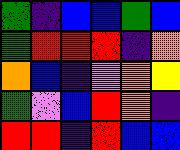[["green", "indigo", "blue", "blue", "green", "blue"], ["green", "red", "red", "red", "indigo", "orange"], ["orange", "blue", "indigo", "violet", "orange", "yellow"], ["green", "violet", "blue", "red", "orange", "indigo"], ["red", "red", "indigo", "red", "blue", "blue"]]